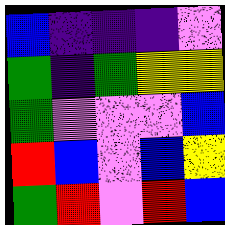[["blue", "indigo", "indigo", "indigo", "violet"], ["green", "indigo", "green", "yellow", "yellow"], ["green", "violet", "violet", "violet", "blue"], ["red", "blue", "violet", "blue", "yellow"], ["green", "red", "violet", "red", "blue"]]